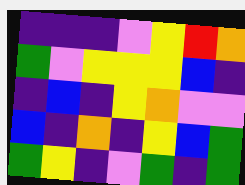[["indigo", "indigo", "indigo", "violet", "yellow", "red", "orange"], ["green", "violet", "yellow", "yellow", "yellow", "blue", "indigo"], ["indigo", "blue", "indigo", "yellow", "orange", "violet", "violet"], ["blue", "indigo", "orange", "indigo", "yellow", "blue", "green"], ["green", "yellow", "indigo", "violet", "green", "indigo", "green"]]